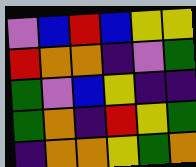[["violet", "blue", "red", "blue", "yellow", "yellow"], ["red", "orange", "orange", "indigo", "violet", "green"], ["green", "violet", "blue", "yellow", "indigo", "indigo"], ["green", "orange", "indigo", "red", "yellow", "green"], ["indigo", "orange", "orange", "yellow", "green", "orange"]]